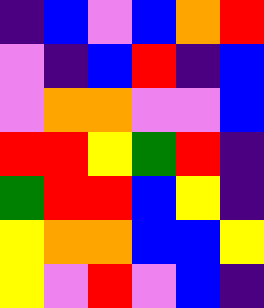[["indigo", "blue", "violet", "blue", "orange", "red"], ["violet", "indigo", "blue", "red", "indigo", "blue"], ["violet", "orange", "orange", "violet", "violet", "blue"], ["red", "red", "yellow", "green", "red", "indigo"], ["green", "red", "red", "blue", "yellow", "indigo"], ["yellow", "orange", "orange", "blue", "blue", "yellow"], ["yellow", "violet", "red", "violet", "blue", "indigo"]]